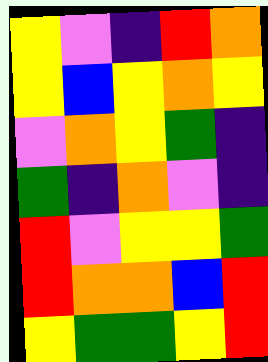[["yellow", "violet", "indigo", "red", "orange"], ["yellow", "blue", "yellow", "orange", "yellow"], ["violet", "orange", "yellow", "green", "indigo"], ["green", "indigo", "orange", "violet", "indigo"], ["red", "violet", "yellow", "yellow", "green"], ["red", "orange", "orange", "blue", "red"], ["yellow", "green", "green", "yellow", "red"]]